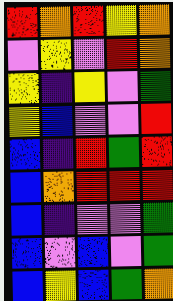[["red", "orange", "red", "yellow", "orange"], ["violet", "yellow", "violet", "red", "orange"], ["yellow", "indigo", "yellow", "violet", "green"], ["yellow", "blue", "violet", "violet", "red"], ["blue", "indigo", "red", "green", "red"], ["blue", "orange", "red", "red", "red"], ["blue", "indigo", "violet", "violet", "green"], ["blue", "violet", "blue", "violet", "green"], ["blue", "yellow", "blue", "green", "orange"]]